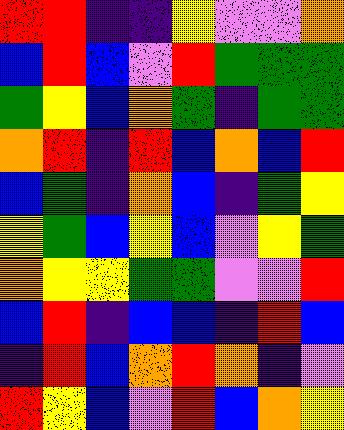[["red", "red", "indigo", "indigo", "yellow", "violet", "violet", "orange"], ["blue", "red", "blue", "violet", "red", "green", "green", "green"], ["green", "yellow", "blue", "orange", "green", "indigo", "green", "green"], ["orange", "red", "indigo", "red", "blue", "orange", "blue", "red"], ["blue", "green", "indigo", "orange", "blue", "indigo", "green", "yellow"], ["yellow", "green", "blue", "yellow", "blue", "violet", "yellow", "green"], ["orange", "yellow", "yellow", "green", "green", "violet", "violet", "red"], ["blue", "red", "indigo", "blue", "blue", "indigo", "red", "blue"], ["indigo", "red", "blue", "orange", "red", "orange", "indigo", "violet"], ["red", "yellow", "blue", "violet", "red", "blue", "orange", "yellow"]]